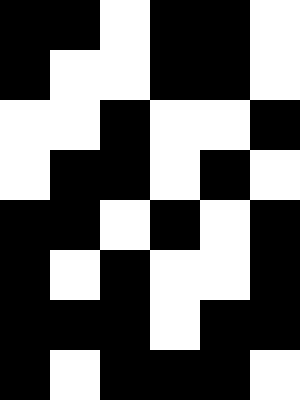[["black", "black", "white", "black", "black", "white"], ["black", "white", "white", "black", "black", "white"], ["white", "white", "black", "white", "white", "black"], ["white", "black", "black", "white", "black", "white"], ["black", "black", "white", "black", "white", "black"], ["black", "white", "black", "white", "white", "black"], ["black", "black", "black", "white", "black", "black"], ["black", "white", "black", "black", "black", "white"]]